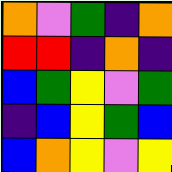[["orange", "violet", "green", "indigo", "orange"], ["red", "red", "indigo", "orange", "indigo"], ["blue", "green", "yellow", "violet", "green"], ["indigo", "blue", "yellow", "green", "blue"], ["blue", "orange", "yellow", "violet", "yellow"]]